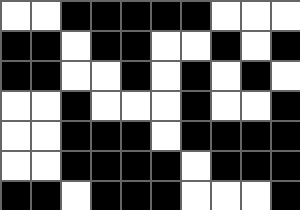[["white", "white", "black", "black", "black", "black", "black", "white", "white", "white"], ["black", "black", "white", "black", "black", "white", "white", "black", "white", "black"], ["black", "black", "white", "white", "black", "white", "black", "white", "black", "white"], ["white", "white", "black", "white", "white", "white", "black", "white", "white", "black"], ["white", "white", "black", "black", "black", "white", "black", "black", "black", "black"], ["white", "white", "black", "black", "black", "black", "white", "black", "black", "black"], ["black", "black", "white", "black", "black", "black", "white", "white", "white", "black"]]